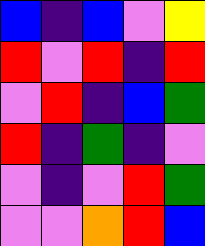[["blue", "indigo", "blue", "violet", "yellow"], ["red", "violet", "red", "indigo", "red"], ["violet", "red", "indigo", "blue", "green"], ["red", "indigo", "green", "indigo", "violet"], ["violet", "indigo", "violet", "red", "green"], ["violet", "violet", "orange", "red", "blue"]]